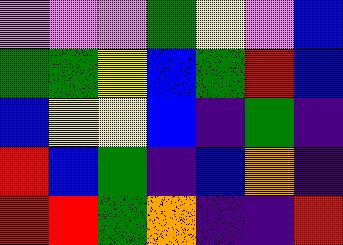[["violet", "violet", "violet", "green", "yellow", "violet", "blue"], ["green", "green", "yellow", "blue", "green", "red", "blue"], ["blue", "yellow", "yellow", "blue", "indigo", "green", "indigo"], ["red", "blue", "green", "indigo", "blue", "orange", "indigo"], ["red", "red", "green", "orange", "indigo", "indigo", "red"]]